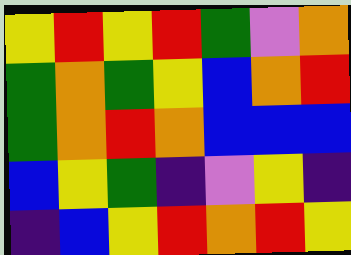[["yellow", "red", "yellow", "red", "green", "violet", "orange"], ["green", "orange", "green", "yellow", "blue", "orange", "red"], ["green", "orange", "red", "orange", "blue", "blue", "blue"], ["blue", "yellow", "green", "indigo", "violet", "yellow", "indigo"], ["indigo", "blue", "yellow", "red", "orange", "red", "yellow"]]